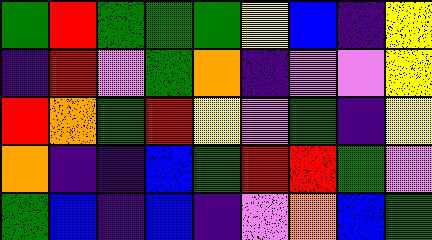[["green", "red", "green", "green", "green", "yellow", "blue", "indigo", "yellow"], ["indigo", "red", "violet", "green", "orange", "indigo", "violet", "violet", "yellow"], ["red", "orange", "green", "red", "yellow", "violet", "green", "indigo", "yellow"], ["orange", "indigo", "indigo", "blue", "green", "red", "red", "green", "violet"], ["green", "blue", "indigo", "blue", "indigo", "violet", "orange", "blue", "green"]]